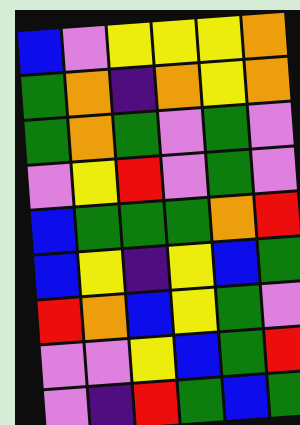[["blue", "violet", "yellow", "yellow", "yellow", "orange"], ["green", "orange", "indigo", "orange", "yellow", "orange"], ["green", "orange", "green", "violet", "green", "violet"], ["violet", "yellow", "red", "violet", "green", "violet"], ["blue", "green", "green", "green", "orange", "red"], ["blue", "yellow", "indigo", "yellow", "blue", "green"], ["red", "orange", "blue", "yellow", "green", "violet"], ["violet", "violet", "yellow", "blue", "green", "red"], ["violet", "indigo", "red", "green", "blue", "green"]]